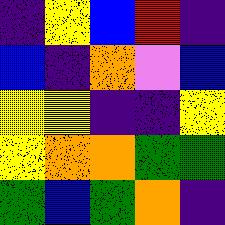[["indigo", "yellow", "blue", "red", "indigo"], ["blue", "indigo", "orange", "violet", "blue"], ["yellow", "yellow", "indigo", "indigo", "yellow"], ["yellow", "orange", "orange", "green", "green"], ["green", "blue", "green", "orange", "indigo"]]